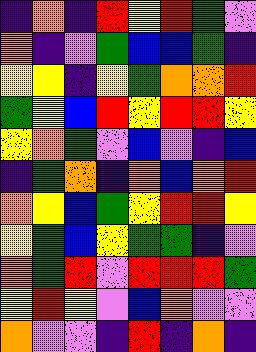[["indigo", "orange", "indigo", "red", "yellow", "red", "green", "violet"], ["orange", "indigo", "violet", "green", "blue", "blue", "green", "indigo"], ["yellow", "yellow", "indigo", "yellow", "green", "orange", "orange", "red"], ["green", "yellow", "blue", "red", "yellow", "red", "red", "yellow"], ["yellow", "orange", "green", "violet", "blue", "violet", "indigo", "blue"], ["indigo", "green", "orange", "indigo", "orange", "blue", "orange", "red"], ["orange", "yellow", "blue", "green", "yellow", "red", "red", "yellow"], ["yellow", "green", "blue", "yellow", "green", "green", "indigo", "violet"], ["orange", "green", "red", "violet", "red", "red", "red", "green"], ["yellow", "red", "yellow", "violet", "blue", "orange", "violet", "violet"], ["orange", "violet", "violet", "indigo", "red", "indigo", "orange", "indigo"]]